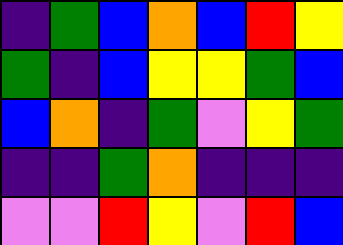[["indigo", "green", "blue", "orange", "blue", "red", "yellow"], ["green", "indigo", "blue", "yellow", "yellow", "green", "blue"], ["blue", "orange", "indigo", "green", "violet", "yellow", "green"], ["indigo", "indigo", "green", "orange", "indigo", "indigo", "indigo"], ["violet", "violet", "red", "yellow", "violet", "red", "blue"]]